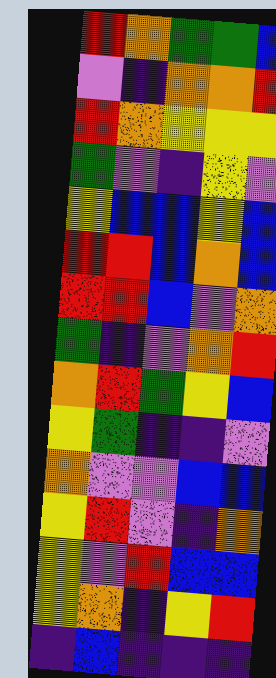[["red", "orange", "green", "green", "blue"], ["violet", "indigo", "orange", "orange", "red"], ["red", "orange", "yellow", "yellow", "yellow"], ["green", "violet", "indigo", "yellow", "violet"], ["yellow", "blue", "blue", "yellow", "blue"], ["red", "red", "blue", "orange", "blue"], ["red", "red", "blue", "violet", "orange"], ["green", "indigo", "violet", "orange", "red"], ["orange", "red", "green", "yellow", "blue"], ["yellow", "green", "indigo", "indigo", "violet"], ["orange", "violet", "violet", "blue", "blue"], ["yellow", "red", "violet", "indigo", "orange"], ["yellow", "violet", "red", "blue", "blue"], ["yellow", "orange", "indigo", "yellow", "red"], ["indigo", "blue", "indigo", "indigo", "indigo"]]